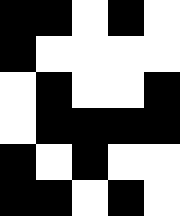[["black", "black", "white", "black", "white"], ["black", "white", "white", "white", "white"], ["white", "black", "white", "white", "black"], ["white", "black", "black", "black", "black"], ["black", "white", "black", "white", "white"], ["black", "black", "white", "black", "white"]]